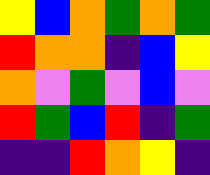[["yellow", "blue", "orange", "green", "orange", "green"], ["red", "orange", "orange", "indigo", "blue", "yellow"], ["orange", "violet", "green", "violet", "blue", "violet"], ["red", "green", "blue", "red", "indigo", "green"], ["indigo", "indigo", "red", "orange", "yellow", "indigo"]]